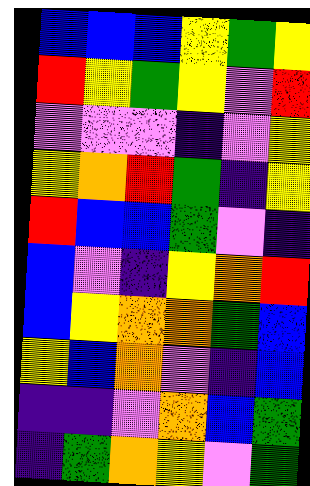[["blue", "blue", "blue", "yellow", "green", "yellow"], ["red", "yellow", "green", "yellow", "violet", "red"], ["violet", "violet", "violet", "indigo", "violet", "yellow"], ["yellow", "orange", "red", "green", "indigo", "yellow"], ["red", "blue", "blue", "green", "violet", "indigo"], ["blue", "violet", "indigo", "yellow", "orange", "red"], ["blue", "yellow", "orange", "orange", "green", "blue"], ["yellow", "blue", "orange", "violet", "indigo", "blue"], ["indigo", "indigo", "violet", "orange", "blue", "green"], ["indigo", "green", "orange", "yellow", "violet", "green"]]